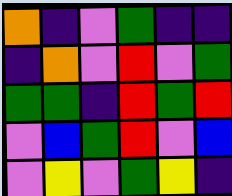[["orange", "indigo", "violet", "green", "indigo", "indigo"], ["indigo", "orange", "violet", "red", "violet", "green"], ["green", "green", "indigo", "red", "green", "red"], ["violet", "blue", "green", "red", "violet", "blue"], ["violet", "yellow", "violet", "green", "yellow", "indigo"]]